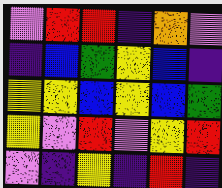[["violet", "red", "red", "indigo", "orange", "violet"], ["indigo", "blue", "green", "yellow", "blue", "indigo"], ["yellow", "yellow", "blue", "yellow", "blue", "green"], ["yellow", "violet", "red", "violet", "yellow", "red"], ["violet", "indigo", "yellow", "indigo", "red", "indigo"]]